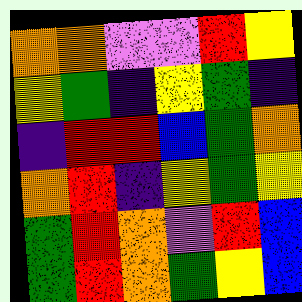[["orange", "orange", "violet", "violet", "red", "yellow"], ["yellow", "green", "indigo", "yellow", "green", "indigo"], ["indigo", "red", "red", "blue", "green", "orange"], ["orange", "red", "indigo", "yellow", "green", "yellow"], ["green", "red", "orange", "violet", "red", "blue"], ["green", "red", "orange", "green", "yellow", "blue"]]